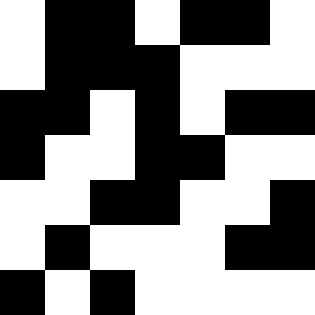[["white", "black", "black", "white", "black", "black", "white"], ["white", "black", "black", "black", "white", "white", "white"], ["black", "black", "white", "black", "white", "black", "black"], ["black", "white", "white", "black", "black", "white", "white"], ["white", "white", "black", "black", "white", "white", "black"], ["white", "black", "white", "white", "white", "black", "black"], ["black", "white", "black", "white", "white", "white", "white"]]